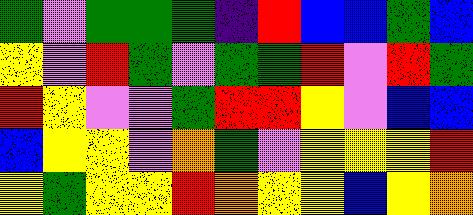[["green", "violet", "green", "green", "green", "indigo", "red", "blue", "blue", "green", "blue"], ["yellow", "violet", "red", "green", "violet", "green", "green", "red", "violet", "red", "green"], ["red", "yellow", "violet", "violet", "green", "red", "red", "yellow", "violet", "blue", "blue"], ["blue", "yellow", "yellow", "violet", "orange", "green", "violet", "yellow", "yellow", "yellow", "red"], ["yellow", "green", "yellow", "yellow", "red", "orange", "yellow", "yellow", "blue", "yellow", "orange"]]